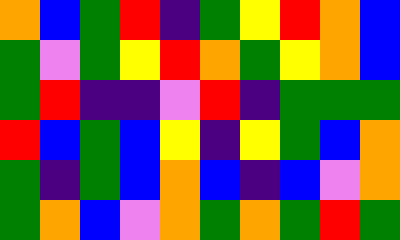[["orange", "blue", "green", "red", "indigo", "green", "yellow", "red", "orange", "blue"], ["green", "violet", "green", "yellow", "red", "orange", "green", "yellow", "orange", "blue"], ["green", "red", "indigo", "indigo", "violet", "red", "indigo", "green", "green", "green"], ["red", "blue", "green", "blue", "yellow", "indigo", "yellow", "green", "blue", "orange"], ["green", "indigo", "green", "blue", "orange", "blue", "indigo", "blue", "violet", "orange"], ["green", "orange", "blue", "violet", "orange", "green", "orange", "green", "red", "green"]]